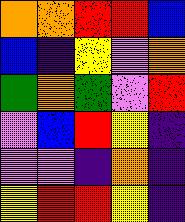[["orange", "orange", "red", "red", "blue"], ["blue", "indigo", "yellow", "violet", "orange"], ["green", "orange", "green", "violet", "red"], ["violet", "blue", "red", "yellow", "indigo"], ["violet", "violet", "indigo", "orange", "indigo"], ["yellow", "red", "red", "yellow", "indigo"]]